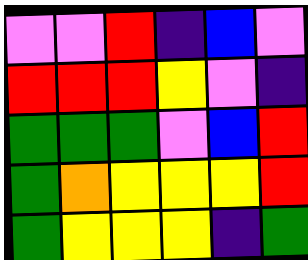[["violet", "violet", "red", "indigo", "blue", "violet"], ["red", "red", "red", "yellow", "violet", "indigo"], ["green", "green", "green", "violet", "blue", "red"], ["green", "orange", "yellow", "yellow", "yellow", "red"], ["green", "yellow", "yellow", "yellow", "indigo", "green"]]